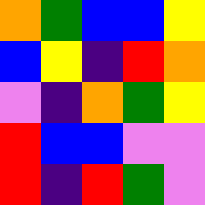[["orange", "green", "blue", "blue", "yellow"], ["blue", "yellow", "indigo", "red", "orange"], ["violet", "indigo", "orange", "green", "yellow"], ["red", "blue", "blue", "violet", "violet"], ["red", "indigo", "red", "green", "violet"]]